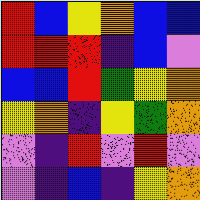[["red", "blue", "yellow", "orange", "blue", "blue"], ["red", "red", "red", "indigo", "blue", "violet"], ["blue", "blue", "red", "green", "yellow", "orange"], ["yellow", "orange", "indigo", "yellow", "green", "orange"], ["violet", "indigo", "red", "violet", "red", "violet"], ["violet", "indigo", "blue", "indigo", "yellow", "orange"]]